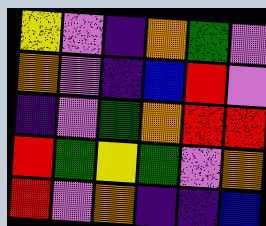[["yellow", "violet", "indigo", "orange", "green", "violet"], ["orange", "violet", "indigo", "blue", "red", "violet"], ["indigo", "violet", "green", "orange", "red", "red"], ["red", "green", "yellow", "green", "violet", "orange"], ["red", "violet", "orange", "indigo", "indigo", "blue"]]